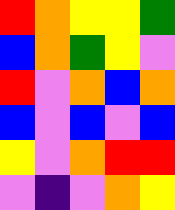[["red", "orange", "yellow", "yellow", "green"], ["blue", "orange", "green", "yellow", "violet"], ["red", "violet", "orange", "blue", "orange"], ["blue", "violet", "blue", "violet", "blue"], ["yellow", "violet", "orange", "red", "red"], ["violet", "indigo", "violet", "orange", "yellow"]]